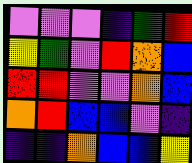[["violet", "violet", "violet", "indigo", "green", "red"], ["yellow", "green", "violet", "red", "orange", "blue"], ["red", "red", "violet", "violet", "orange", "blue"], ["orange", "red", "blue", "blue", "violet", "indigo"], ["indigo", "indigo", "orange", "blue", "blue", "yellow"]]